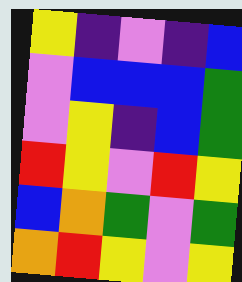[["yellow", "indigo", "violet", "indigo", "blue"], ["violet", "blue", "blue", "blue", "green"], ["violet", "yellow", "indigo", "blue", "green"], ["red", "yellow", "violet", "red", "yellow"], ["blue", "orange", "green", "violet", "green"], ["orange", "red", "yellow", "violet", "yellow"]]